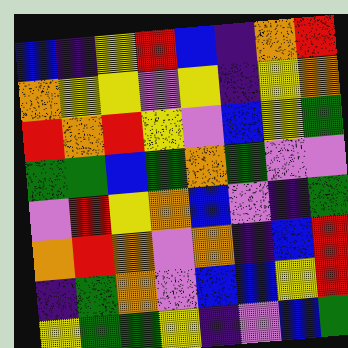[["blue", "indigo", "yellow", "red", "blue", "indigo", "orange", "red"], ["orange", "yellow", "yellow", "violet", "yellow", "indigo", "yellow", "orange"], ["red", "orange", "red", "yellow", "violet", "blue", "yellow", "green"], ["green", "green", "blue", "green", "orange", "green", "violet", "violet"], ["violet", "red", "yellow", "orange", "blue", "violet", "indigo", "green"], ["orange", "red", "orange", "violet", "orange", "indigo", "blue", "red"], ["indigo", "green", "orange", "violet", "blue", "blue", "yellow", "red"], ["yellow", "green", "green", "yellow", "indigo", "violet", "blue", "green"]]